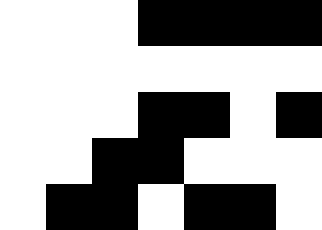[["white", "white", "white", "black", "black", "black", "black"], ["white", "white", "white", "white", "white", "white", "white"], ["white", "white", "white", "black", "black", "white", "black"], ["white", "white", "black", "black", "white", "white", "white"], ["white", "black", "black", "white", "black", "black", "white"]]